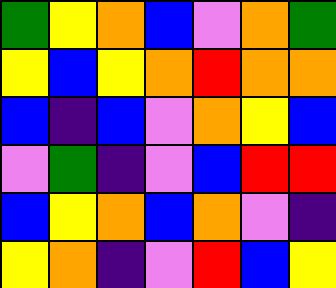[["green", "yellow", "orange", "blue", "violet", "orange", "green"], ["yellow", "blue", "yellow", "orange", "red", "orange", "orange"], ["blue", "indigo", "blue", "violet", "orange", "yellow", "blue"], ["violet", "green", "indigo", "violet", "blue", "red", "red"], ["blue", "yellow", "orange", "blue", "orange", "violet", "indigo"], ["yellow", "orange", "indigo", "violet", "red", "blue", "yellow"]]